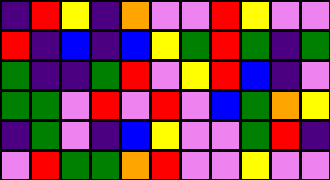[["indigo", "red", "yellow", "indigo", "orange", "violet", "violet", "red", "yellow", "violet", "violet"], ["red", "indigo", "blue", "indigo", "blue", "yellow", "green", "red", "green", "indigo", "green"], ["green", "indigo", "indigo", "green", "red", "violet", "yellow", "red", "blue", "indigo", "violet"], ["green", "green", "violet", "red", "violet", "red", "violet", "blue", "green", "orange", "yellow"], ["indigo", "green", "violet", "indigo", "blue", "yellow", "violet", "violet", "green", "red", "indigo"], ["violet", "red", "green", "green", "orange", "red", "violet", "violet", "yellow", "violet", "violet"]]